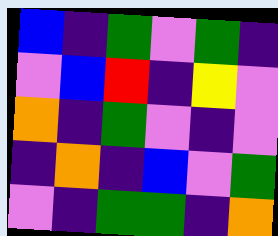[["blue", "indigo", "green", "violet", "green", "indigo"], ["violet", "blue", "red", "indigo", "yellow", "violet"], ["orange", "indigo", "green", "violet", "indigo", "violet"], ["indigo", "orange", "indigo", "blue", "violet", "green"], ["violet", "indigo", "green", "green", "indigo", "orange"]]